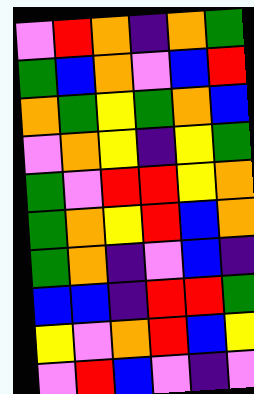[["violet", "red", "orange", "indigo", "orange", "green"], ["green", "blue", "orange", "violet", "blue", "red"], ["orange", "green", "yellow", "green", "orange", "blue"], ["violet", "orange", "yellow", "indigo", "yellow", "green"], ["green", "violet", "red", "red", "yellow", "orange"], ["green", "orange", "yellow", "red", "blue", "orange"], ["green", "orange", "indigo", "violet", "blue", "indigo"], ["blue", "blue", "indigo", "red", "red", "green"], ["yellow", "violet", "orange", "red", "blue", "yellow"], ["violet", "red", "blue", "violet", "indigo", "violet"]]